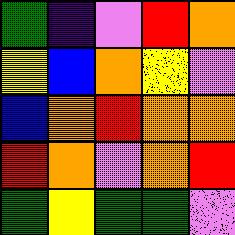[["green", "indigo", "violet", "red", "orange"], ["yellow", "blue", "orange", "yellow", "violet"], ["blue", "orange", "red", "orange", "orange"], ["red", "orange", "violet", "orange", "red"], ["green", "yellow", "green", "green", "violet"]]